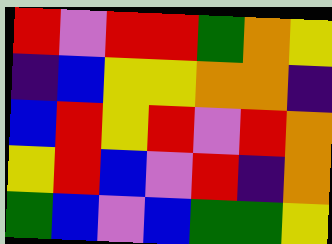[["red", "violet", "red", "red", "green", "orange", "yellow"], ["indigo", "blue", "yellow", "yellow", "orange", "orange", "indigo"], ["blue", "red", "yellow", "red", "violet", "red", "orange"], ["yellow", "red", "blue", "violet", "red", "indigo", "orange"], ["green", "blue", "violet", "blue", "green", "green", "yellow"]]